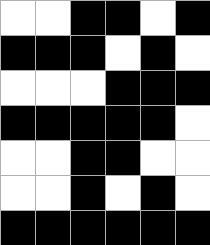[["white", "white", "black", "black", "white", "black"], ["black", "black", "black", "white", "black", "white"], ["white", "white", "white", "black", "black", "black"], ["black", "black", "black", "black", "black", "white"], ["white", "white", "black", "black", "white", "white"], ["white", "white", "black", "white", "black", "white"], ["black", "black", "black", "black", "black", "black"]]